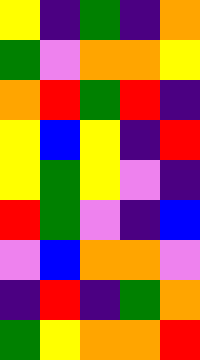[["yellow", "indigo", "green", "indigo", "orange"], ["green", "violet", "orange", "orange", "yellow"], ["orange", "red", "green", "red", "indigo"], ["yellow", "blue", "yellow", "indigo", "red"], ["yellow", "green", "yellow", "violet", "indigo"], ["red", "green", "violet", "indigo", "blue"], ["violet", "blue", "orange", "orange", "violet"], ["indigo", "red", "indigo", "green", "orange"], ["green", "yellow", "orange", "orange", "red"]]